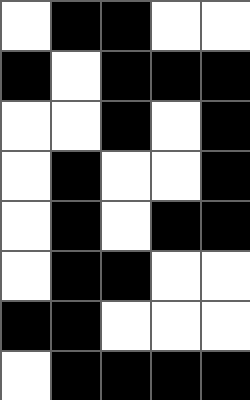[["white", "black", "black", "white", "white"], ["black", "white", "black", "black", "black"], ["white", "white", "black", "white", "black"], ["white", "black", "white", "white", "black"], ["white", "black", "white", "black", "black"], ["white", "black", "black", "white", "white"], ["black", "black", "white", "white", "white"], ["white", "black", "black", "black", "black"]]